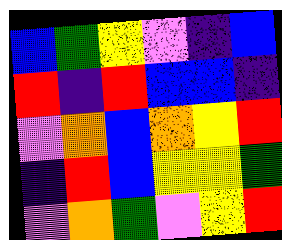[["blue", "green", "yellow", "violet", "indigo", "blue"], ["red", "indigo", "red", "blue", "blue", "indigo"], ["violet", "orange", "blue", "orange", "yellow", "red"], ["indigo", "red", "blue", "yellow", "yellow", "green"], ["violet", "orange", "green", "violet", "yellow", "red"]]